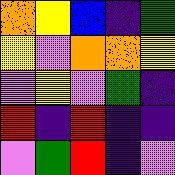[["orange", "yellow", "blue", "indigo", "green"], ["yellow", "violet", "orange", "orange", "yellow"], ["violet", "yellow", "violet", "green", "indigo"], ["red", "indigo", "red", "indigo", "indigo"], ["violet", "green", "red", "indigo", "violet"]]